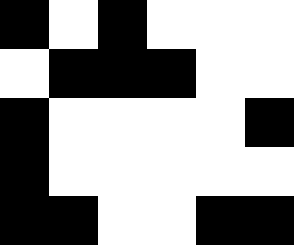[["black", "white", "black", "white", "white", "white"], ["white", "black", "black", "black", "white", "white"], ["black", "white", "white", "white", "white", "black"], ["black", "white", "white", "white", "white", "white"], ["black", "black", "white", "white", "black", "black"]]